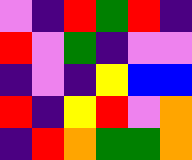[["violet", "indigo", "red", "green", "red", "indigo"], ["red", "violet", "green", "indigo", "violet", "violet"], ["indigo", "violet", "indigo", "yellow", "blue", "blue"], ["red", "indigo", "yellow", "red", "violet", "orange"], ["indigo", "red", "orange", "green", "green", "orange"]]